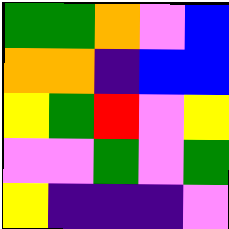[["green", "green", "orange", "violet", "blue"], ["orange", "orange", "indigo", "blue", "blue"], ["yellow", "green", "red", "violet", "yellow"], ["violet", "violet", "green", "violet", "green"], ["yellow", "indigo", "indigo", "indigo", "violet"]]